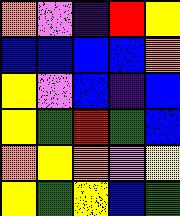[["orange", "violet", "indigo", "red", "yellow"], ["blue", "blue", "blue", "blue", "orange"], ["yellow", "violet", "blue", "indigo", "blue"], ["yellow", "green", "red", "green", "blue"], ["orange", "yellow", "orange", "violet", "yellow"], ["yellow", "green", "yellow", "blue", "green"]]